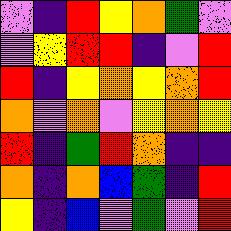[["violet", "indigo", "red", "yellow", "orange", "green", "violet"], ["violet", "yellow", "red", "red", "indigo", "violet", "red"], ["red", "indigo", "yellow", "orange", "yellow", "orange", "red"], ["orange", "violet", "orange", "violet", "yellow", "orange", "yellow"], ["red", "indigo", "green", "red", "orange", "indigo", "indigo"], ["orange", "indigo", "orange", "blue", "green", "indigo", "red"], ["yellow", "indigo", "blue", "violet", "green", "violet", "red"]]